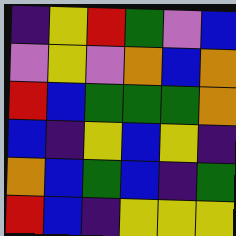[["indigo", "yellow", "red", "green", "violet", "blue"], ["violet", "yellow", "violet", "orange", "blue", "orange"], ["red", "blue", "green", "green", "green", "orange"], ["blue", "indigo", "yellow", "blue", "yellow", "indigo"], ["orange", "blue", "green", "blue", "indigo", "green"], ["red", "blue", "indigo", "yellow", "yellow", "yellow"]]